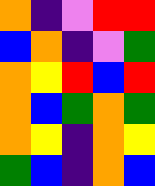[["orange", "indigo", "violet", "red", "red"], ["blue", "orange", "indigo", "violet", "green"], ["orange", "yellow", "red", "blue", "red"], ["orange", "blue", "green", "orange", "green"], ["orange", "yellow", "indigo", "orange", "yellow"], ["green", "blue", "indigo", "orange", "blue"]]